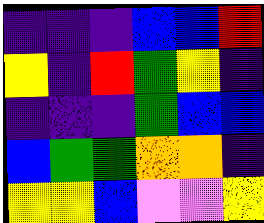[["indigo", "indigo", "indigo", "blue", "blue", "red"], ["yellow", "indigo", "red", "green", "yellow", "indigo"], ["indigo", "indigo", "indigo", "green", "blue", "blue"], ["blue", "green", "green", "orange", "orange", "indigo"], ["yellow", "yellow", "blue", "violet", "violet", "yellow"]]